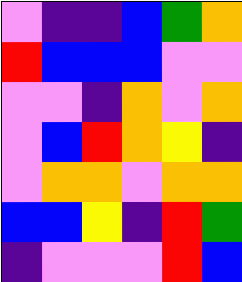[["violet", "indigo", "indigo", "blue", "green", "orange"], ["red", "blue", "blue", "blue", "violet", "violet"], ["violet", "violet", "indigo", "orange", "violet", "orange"], ["violet", "blue", "red", "orange", "yellow", "indigo"], ["violet", "orange", "orange", "violet", "orange", "orange"], ["blue", "blue", "yellow", "indigo", "red", "green"], ["indigo", "violet", "violet", "violet", "red", "blue"]]